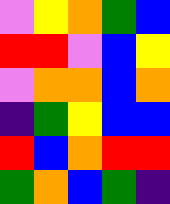[["violet", "yellow", "orange", "green", "blue"], ["red", "red", "violet", "blue", "yellow"], ["violet", "orange", "orange", "blue", "orange"], ["indigo", "green", "yellow", "blue", "blue"], ["red", "blue", "orange", "red", "red"], ["green", "orange", "blue", "green", "indigo"]]